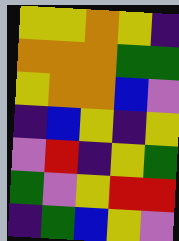[["yellow", "yellow", "orange", "yellow", "indigo"], ["orange", "orange", "orange", "green", "green"], ["yellow", "orange", "orange", "blue", "violet"], ["indigo", "blue", "yellow", "indigo", "yellow"], ["violet", "red", "indigo", "yellow", "green"], ["green", "violet", "yellow", "red", "red"], ["indigo", "green", "blue", "yellow", "violet"]]